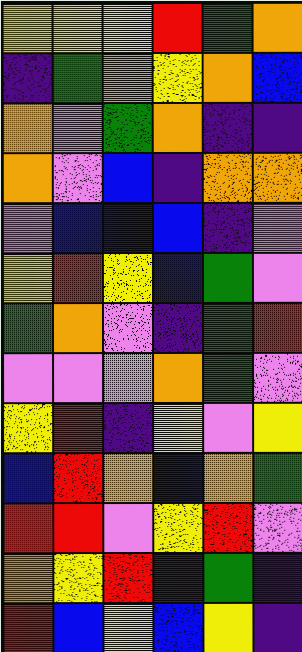[["yellow", "yellow", "yellow", "red", "green", "orange"], ["indigo", "green", "orange", "yellow", "orange", "blue"], ["orange", "violet", "green", "orange", "indigo", "indigo"], ["orange", "violet", "blue", "indigo", "orange", "orange"], ["violet", "blue", "blue", "blue", "indigo", "violet"], ["yellow", "red", "yellow", "blue", "green", "violet"], ["green", "orange", "violet", "indigo", "green", "red"], ["violet", "violet", "violet", "orange", "green", "violet"], ["yellow", "red", "indigo", "yellow", "violet", "yellow"], ["blue", "red", "orange", "blue", "orange", "green"], ["red", "red", "violet", "yellow", "red", "violet"], ["orange", "yellow", "red", "indigo", "green", "indigo"], ["red", "blue", "yellow", "blue", "yellow", "indigo"]]